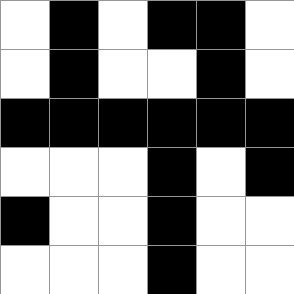[["white", "black", "white", "black", "black", "white"], ["white", "black", "white", "white", "black", "white"], ["black", "black", "black", "black", "black", "black"], ["white", "white", "white", "black", "white", "black"], ["black", "white", "white", "black", "white", "white"], ["white", "white", "white", "black", "white", "white"]]